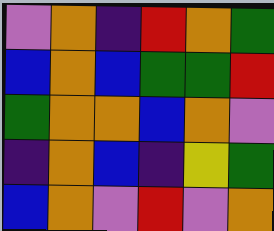[["violet", "orange", "indigo", "red", "orange", "green"], ["blue", "orange", "blue", "green", "green", "red"], ["green", "orange", "orange", "blue", "orange", "violet"], ["indigo", "orange", "blue", "indigo", "yellow", "green"], ["blue", "orange", "violet", "red", "violet", "orange"]]